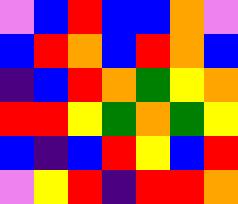[["violet", "blue", "red", "blue", "blue", "orange", "violet"], ["blue", "red", "orange", "blue", "red", "orange", "blue"], ["indigo", "blue", "red", "orange", "green", "yellow", "orange"], ["red", "red", "yellow", "green", "orange", "green", "yellow"], ["blue", "indigo", "blue", "red", "yellow", "blue", "red"], ["violet", "yellow", "red", "indigo", "red", "red", "orange"]]